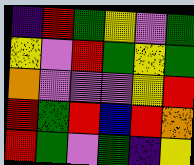[["indigo", "red", "green", "yellow", "violet", "green"], ["yellow", "violet", "red", "green", "yellow", "green"], ["orange", "violet", "violet", "violet", "yellow", "red"], ["red", "green", "red", "blue", "red", "orange"], ["red", "green", "violet", "green", "indigo", "yellow"]]